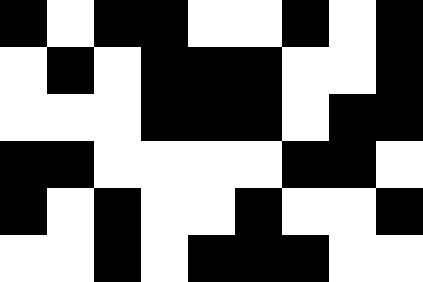[["black", "white", "black", "black", "white", "white", "black", "white", "black"], ["white", "black", "white", "black", "black", "black", "white", "white", "black"], ["white", "white", "white", "black", "black", "black", "white", "black", "black"], ["black", "black", "white", "white", "white", "white", "black", "black", "white"], ["black", "white", "black", "white", "white", "black", "white", "white", "black"], ["white", "white", "black", "white", "black", "black", "black", "white", "white"]]